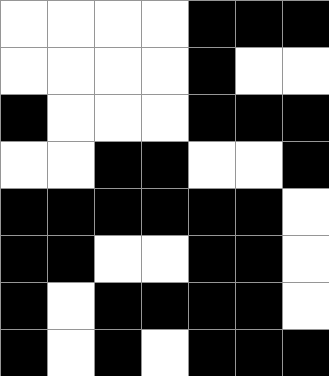[["white", "white", "white", "white", "black", "black", "black"], ["white", "white", "white", "white", "black", "white", "white"], ["black", "white", "white", "white", "black", "black", "black"], ["white", "white", "black", "black", "white", "white", "black"], ["black", "black", "black", "black", "black", "black", "white"], ["black", "black", "white", "white", "black", "black", "white"], ["black", "white", "black", "black", "black", "black", "white"], ["black", "white", "black", "white", "black", "black", "black"]]